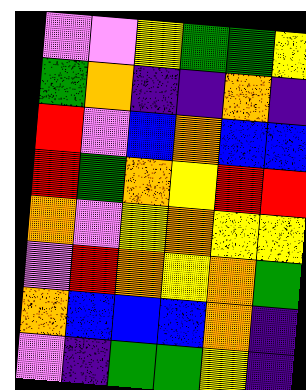[["violet", "violet", "yellow", "green", "green", "yellow"], ["green", "orange", "indigo", "indigo", "orange", "indigo"], ["red", "violet", "blue", "orange", "blue", "blue"], ["red", "green", "orange", "yellow", "red", "red"], ["orange", "violet", "yellow", "orange", "yellow", "yellow"], ["violet", "red", "orange", "yellow", "orange", "green"], ["orange", "blue", "blue", "blue", "orange", "indigo"], ["violet", "indigo", "green", "green", "yellow", "indigo"]]